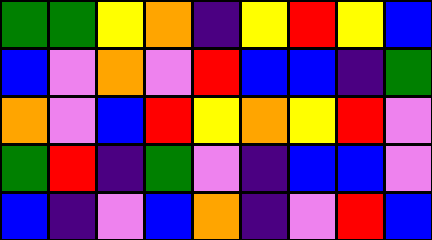[["green", "green", "yellow", "orange", "indigo", "yellow", "red", "yellow", "blue"], ["blue", "violet", "orange", "violet", "red", "blue", "blue", "indigo", "green"], ["orange", "violet", "blue", "red", "yellow", "orange", "yellow", "red", "violet"], ["green", "red", "indigo", "green", "violet", "indigo", "blue", "blue", "violet"], ["blue", "indigo", "violet", "blue", "orange", "indigo", "violet", "red", "blue"]]